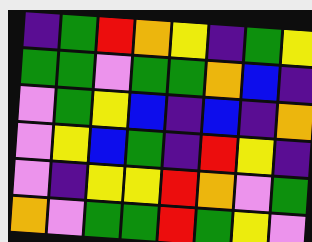[["indigo", "green", "red", "orange", "yellow", "indigo", "green", "yellow"], ["green", "green", "violet", "green", "green", "orange", "blue", "indigo"], ["violet", "green", "yellow", "blue", "indigo", "blue", "indigo", "orange"], ["violet", "yellow", "blue", "green", "indigo", "red", "yellow", "indigo"], ["violet", "indigo", "yellow", "yellow", "red", "orange", "violet", "green"], ["orange", "violet", "green", "green", "red", "green", "yellow", "violet"]]